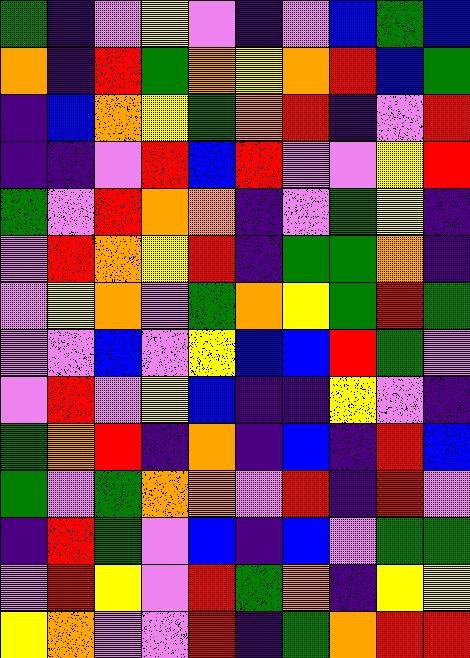[["green", "indigo", "violet", "yellow", "violet", "indigo", "violet", "blue", "green", "blue"], ["orange", "indigo", "red", "green", "orange", "yellow", "orange", "red", "blue", "green"], ["indigo", "blue", "orange", "yellow", "green", "orange", "red", "indigo", "violet", "red"], ["indigo", "indigo", "violet", "red", "blue", "red", "violet", "violet", "yellow", "red"], ["green", "violet", "red", "orange", "orange", "indigo", "violet", "green", "yellow", "indigo"], ["violet", "red", "orange", "yellow", "red", "indigo", "green", "green", "orange", "indigo"], ["violet", "yellow", "orange", "violet", "green", "orange", "yellow", "green", "red", "green"], ["violet", "violet", "blue", "violet", "yellow", "blue", "blue", "red", "green", "violet"], ["violet", "red", "violet", "yellow", "blue", "indigo", "indigo", "yellow", "violet", "indigo"], ["green", "orange", "red", "indigo", "orange", "indigo", "blue", "indigo", "red", "blue"], ["green", "violet", "green", "orange", "orange", "violet", "red", "indigo", "red", "violet"], ["indigo", "red", "green", "violet", "blue", "indigo", "blue", "violet", "green", "green"], ["violet", "red", "yellow", "violet", "red", "green", "orange", "indigo", "yellow", "yellow"], ["yellow", "orange", "violet", "violet", "red", "indigo", "green", "orange", "red", "red"]]